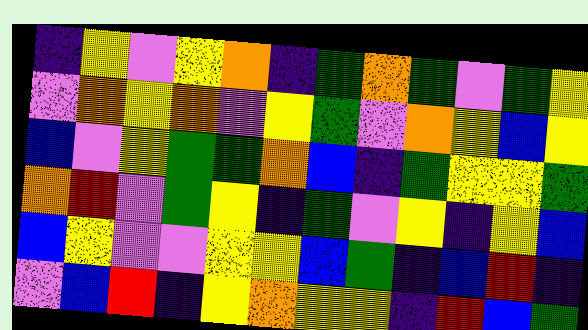[["indigo", "yellow", "violet", "yellow", "orange", "indigo", "green", "orange", "green", "violet", "green", "yellow"], ["violet", "orange", "yellow", "orange", "violet", "yellow", "green", "violet", "orange", "yellow", "blue", "yellow"], ["blue", "violet", "yellow", "green", "green", "orange", "blue", "indigo", "green", "yellow", "yellow", "green"], ["orange", "red", "violet", "green", "yellow", "indigo", "green", "violet", "yellow", "indigo", "yellow", "blue"], ["blue", "yellow", "violet", "violet", "yellow", "yellow", "blue", "green", "indigo", "blue", "red", "indigo"], ["violet", "blue", "red", "indigo", "yellow", "orange", "yellow", "yellow", "indigo", "red", "blue", "green"]]